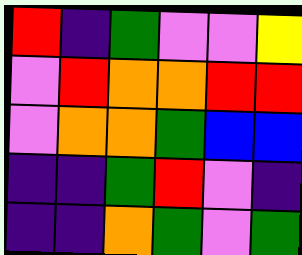[["red", "indigo", "green", "violet", "violet", "yellow"], ["violet", "red", "orange", "orange", "red", "red"], ["violet", "orange", "orange", "green", "blue", "blue"], ["indigo", "indigo", "green", "red", "violet", "indigo"], ["indigo", "indigo", "orange", "green", "violet", "green"]]